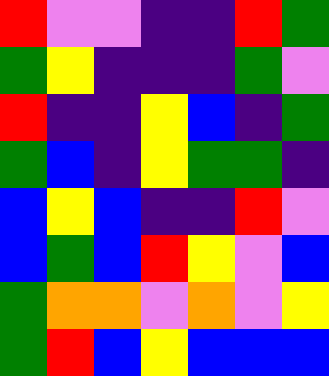[["red", "violet", "violet", "indigo", "indigo", "red", "green"], ["green", "yellow", "indigo", "indigo", "indigo", "green", "violet"], ["red", "indigo", "indigo", "yellow", "blue", "indigo", "green"], ["green", "blue", "indigo", "yellow", "green", "green", "indigo"], ["blue", "yellow", "blue", "indigo", "indigo", "red", "violet"], ["blue", "green", "blue", "red", "yellow", "violet", "blue"], ["green", "orange", "orange", "violet", "orange", "violet", "yellow"], ["green", "red", "blue", "yellow", "blue", "blue", "blue"]]